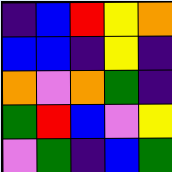[["indigo", "blue", "red", "yellow", "orange"], ["blue", "blue", "indigo", "yellow", "indigo"], ["orange", "violet", "orange", "green", "indigo"], ["green", "red", "blue", "violet", "yellow"], ["violet", "green", "indigo", "blue", "green"]]